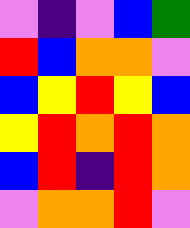[["violet", "indigo", "violet", "blue", "green"], ["red", "blue", "orange", "orange", "violet"], ["blue", "yellow", "red", "yellow", "blue"], ["yellow", "red", "orange", "red", "orange"], ["blue", "red", "indigo", "red", "orange"], ["violet", "orange", "orange", "red", "violet"]]